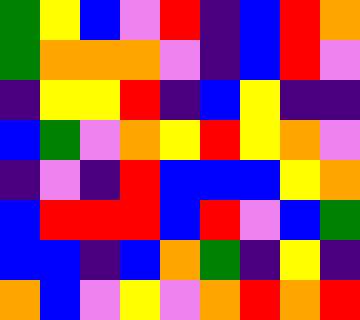[["green", "yellow", "blue", "violet", "red", "indigo", "blue", "red", "orange"], ["green", "orange", "orange", "orange", "violet", "indigo", "blue", "red", "violet"], ["indigo", "yellow", "yellow", "red", "indigo", "blue", "yellow", "indigo", "indigo"], ["blue", "green", "violet", "orange", "yellow", "red", "yellow", "orange", "violet"], ["indigo", "violet", "indigo", "red", "blue", "blue", "blue", "yellow", "orange"], ["blue", "red", "red", "red", "blue", "red", "violet", "blue", "green"], ["blue", "blue", "indigo", "blue", "orange", "green", "indigo", "yellow", "indigo"], ["orange", "blue", "violet", "yellow", "violet", "orange", "red", "orange", "red"]]